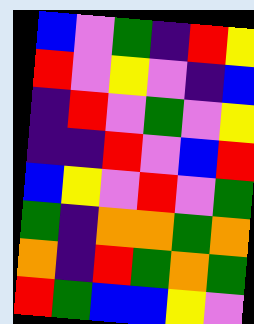[["blue", "violet", "green", "indigo", "red", "yellow"], ["red", "violet", "yellow", "violet", "indigo", "blue"], ["indigo", "red", "violet", "green", "violet", "yellow"], ["indigo", "indigo", "red", "violet", "blue", "red"], ["blue", "yellow", "violet", "red", "violet", "green"], ["green", "indigo", "orange", "orange", "green", "orange"], ["orange", "indigo", "red", "green", "orange", "green"], ["red", "green", "blue", "blue", "yellow", "violet"]]